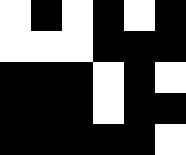[["white", "black", "white", "black", "white", "black"], ["white", "white", "white", "black", "black", "black"], ["black", "black", "black", "white", "black", "white"], ["black", "black", "black", "white", "black", "black"], ["black", "black", "black", "black", "black", "white"]]